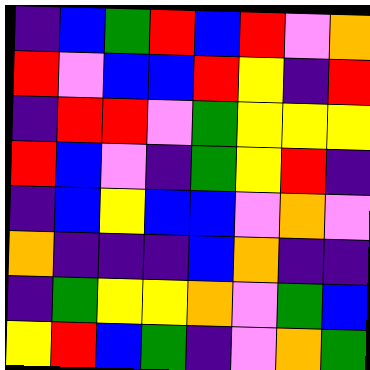[["indigo", "blue", "green", "red", "blue", "red", "violet", "orange"], ["red", "violet", "blue", "blue", "red", "yellow", "indigo", "red"], ["indigo", "red", "red", "violet", "green", "yellow", "yellow", "yellow"], ["red", "blue", "violet", "indigo", "green", "yellow", "red", "indigo"], ["indigo", "blue", "yellow", "blue", "blue", "violet", "orange", "violet"], ["orange", "indigo", "indigo", "indigo", "blue", "orange", "indigo", "indigo"], ["indigo", "green", "yellow", "yellow", "orange", "violet", "green", "blue"], ["yellow", "red", "blue", "green", "indigo", "violet", "orange", "green"]]